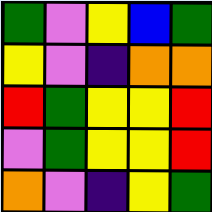[["green", "violet", "yellow", "blue", "green"], ["yellow", "violet", "indigo", "orange", "orange"], ["red", "green", "yellow", "yellow", "red"], ["violet", "green", "yellow", "yellow", "red"], ["orange", "violet", "indigo", "yellow", "green"]]